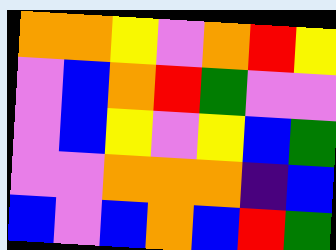[["orange", "orange", "yellow", "violet", "orange", "red", "yellow"], ["violet", "blue", "orange", "red", "green", "violet", "violet"], ["violet", "blue", "yellow", "violet", "yellow", "blue", "green"], ["violet", "violet", "orange", "orange", "orange", "indigo", "blue"], ["blue", "violet", "blue", "orange", "blue", "red", "green"]]